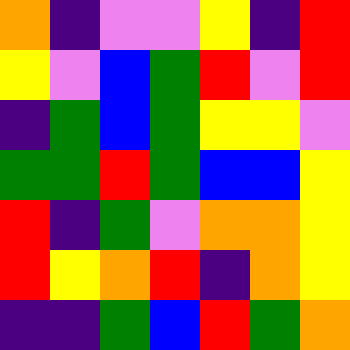[["orange", "indigo", "violet", "violet", "yellow", "indigo", "red"], ["yellow", "violet", "blue", "green", "red", "violet", "red"], ["indigo", "green", "blue", "green", "yellow", "yellow", "violet"], ["green", "green", "red", "green", "blue", "blue", "yellow"], ["red", "indigo", "green", "violet", "orange", "orange", "yellow"], ["red", "yellow", "orange", "red", "indigo", "orange", "yellow"], ["indigo", "indigo", "green", "blue", "red", "green", "orange"]]